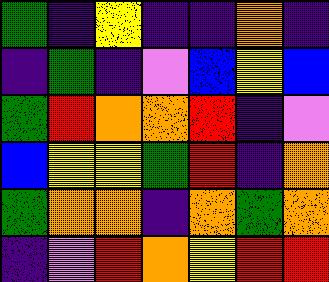[["green", "indigo", "yellow", "indigo", "indigo", "orange", "indigo"], ["indigo", "green", "indigo", "violet", "blue", "yellow", "blue"], ["green", "red", "orange", "orange", "red", "indigo", "violet"], ["blue", "yellow", "yellow", "green", "red", "indigo", "orange"], ["green", "orange", "orange", "indigo", "orange", "green", "orange"], ["indigo", "violet", "red", "orange", "yellow", "red", "red"]]